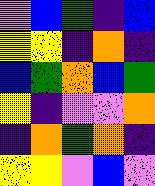[["violet", "blue", "green", "indigo", "blue"], ["yellow", "yellow", "indigo", "orange", "indigo"], ["blue", "green", "orange", "blue", "green"], ["yellow", "indigo", "violet", "violet", "orange"], ["indigo", "orange", "green", "orange", "indigo"], ["yellow", "yellow", "violet", "blue", "violet"]]